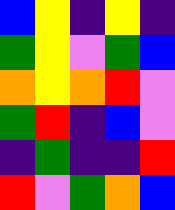[["blue", "yellow", "indigo", "yellow", "indigo"], ["green", "yellow", "violet", "green", "blue"], ["orange", "yellow", "orange", "red", "violet"], ["green", "red", "indigo", "blue", "violet"], ["indigo", "green", "indigo", "indigo", "red"], ["red", "violet", "green", "orange", "blue"]]